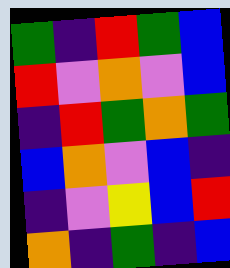[["green", "indigo", "red", "green", "blue"], ["red", "violet", "orange", "violet", "blue"], ["indigo", "red", "green", "orange", "green"], ["blue", "orange", "violet", "blue", "indigo"], ["indigo", "violet", "yellow", "blue", "red"], ["orange", "indigo", "green", "indigo", "blue"]]